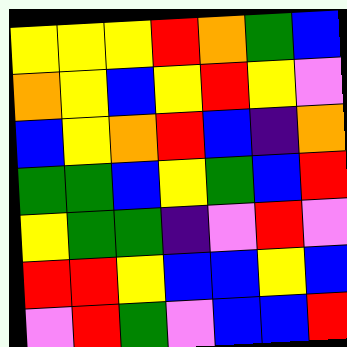[["yellow", "yellow", "yellow", "red", "orange", "green", "blue"], ["orange", "yellow", "blue", "yellow", "red", "yellow", "violet"], ["blue", "yellow", "orange", "red", "blue", "indigo", "orange"], ["green", "green", "blue", "yellow", "green", "blue", "red"], ["yellow", "green", "green", "indigo", "violet", "red", "violet"], ["red", "red", "yellow", "blue", "blue", "yellow", "blue"], ["violet", "red", "green", "violet", "blue", "blue", "red"]]